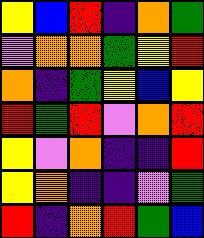[["yellow", "blue", "red", "indigo", "orange", "green"], ["violet", "orange", "orange", "green", "yellow", "red"], ["orange", "indigo", "green", "yellow", "blue", "yellow"], ["red", "green", "red", "violet", "orange", "red"], ["yellow", "violet", "orange", "indigo", "indigo", "red"], ["yellow", "orange", "indigo", "indigo", "violet", "green"], ["red", "indigo", "orange", "red", "green", "blue"]]